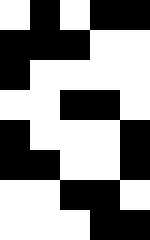[["white", "black", "white", "black", "black"], ["black", "black", "black", "white", "white"], ["black", "white", "white", "white", "white"], ["white", "white", "black", "black", "white"], ["black", "white", "white", "white", "black"], ["black", "black", "white", "white", "black"], ["white", "white", "black", "black", "white"], ["white", "white", "white", "black", "black"]]